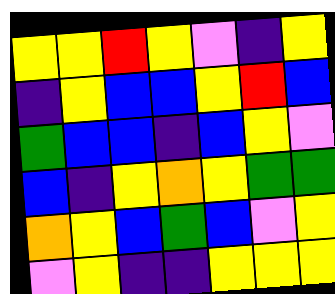[["yellow", "yellow", "red", "yellow", "violet", "indigo", "yellow"], ["indigo", "yellow", "blue", "blue", "yellow", "red", "blue"], ["green", "blue", "blue", "indigo", "blue", "yellow", "violet"], ["blue", "indigo", "yellow", "orange", "yellow", "green", "green"], ["orange", "yellow", "blue", "green", "blue", "violet", "yellow"], ["violet", "yellow", "indigo", "indigo", "yellow", "yellow", "yellow"]]